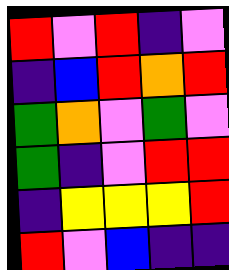[["red", "violet", "red", "indigo", "violet"], ["indigo", "blue", "red", "orange", "red"], ["green", "orange", "violet", "green", "violet"], ["green", "indigo", "violet", "red", "red"], ["indigo", "yellow", "yellow", "yellow", "red"], ["red", "violet", "blue", "indigo", "indigo"]]